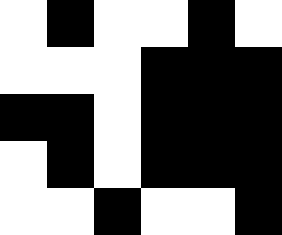[["white", "black", "white", "white", "black", "white"], ["white", "white", "white", "black", "black", "black"], ["black", "black", "white", "black", "black", "black"], ["white", "black", "white", "black", "black", "black"], ["white", "white", "black", "white", "white", "black"]]